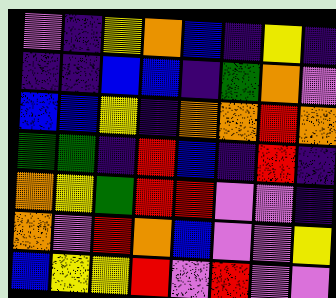[["violet", "indigo", "yellow", "orange", "blue", "indigo", "yellow", "indigo"], ["indigo", "indigo", "blue", "blue", "indigo", "green", "orange", "violet"], ["blue", "blue", "yellow", "indigo", "orange", "orange", "red", "orange"], ["green", "green", "indigo", "red", "blue", "indigo", "red", "indigo"], ["orange", "yellow", "green", "red", "red", "violet", "violet", "indigo"], ["orange", "violet", "red", "orange", "blue", "violet", "violet", "yellow"], ["blue", "yellow", "yellow", "red", "violet", "red", "violet", "violet"]]